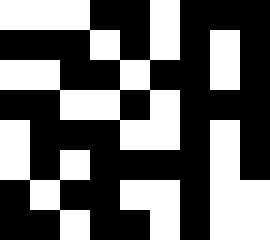[["white", "white", "white", "black", "black", "white", "black", "black", "black"], ["black", "black", "black", "white", "black", "white", "black", "white", "black"], ["white", "white", "black", "black", "white", "black", "black", "white", "black"], ["black", "black", "white", "white", "black", "white", "black", "black", "black"], ["white", "black", "black", "black", "white", "white", "black", "white", "black"], ["white", "black", "white", "black", "black", "black", "black", "white", "black"], ["black", "white", "black", "black", "white", "white", "black", "white", "white"], ["black", "black", "white", "black", "black", "white", "black", "white", "white"]]